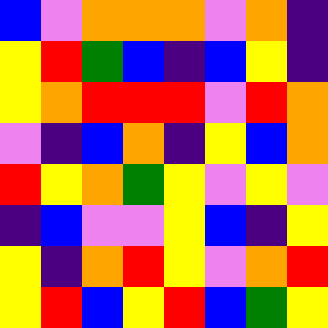[["blue", "violet", "orange", "orange", "orange", "violet", "orange", "indigo"], ["yellow", "red", "green", "blue", "indigo", "blue", "yellow", "indigo"], ["yellow", "orange", "red", "red", "red", "violet", "red", "orange"], ["violet", "indigo", "blue", "orange", "indigo", "yellow", "blue", "orange"], ["red", "yellow", "orange", "green", "yellow", "violet", "yellow", "violet"], ["indigo", "blue", "violet", "violet", "yellow", "blue", "indigo", "yellow"], ["yellow", "indigo", "orange", "red", "yellow", "violet", "orange", "red"], ["yellow", "red", "blue", "yellow", "red", "blue", "green", "yellow"]]